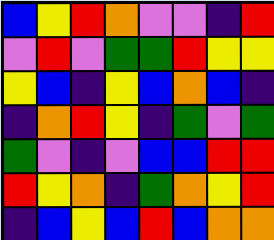[["blue", "yellow", "red", "orange", "violet", "violet", "indigo", "red"], ["violet", "red", "violet", "green", "green", "red", "yellow", "yellow"], ["yellow", "blue", "indigo", "yellow", "blue", "orange", "blue", "indigo"], ["indigo", "orange", "red", "yellow", "indigo", "green", "violet", "green"], ["green", "violet", "indigo", "violet", "blue", "blue", "red", "red"], ["red", "yellow", "orange", "indigo", "green", "orange", "yellow", "red"], ["indigo", "blue", "yellow", "blue", "red", "blue", "orange", "orange"]]